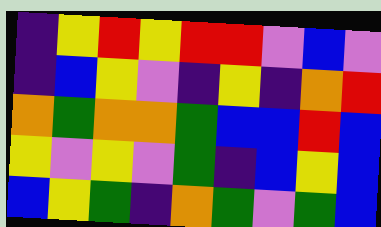[["indigo", "yellow", "red", "yellow", "red", "red", "violet", "blue", "violet"], ["indigo", "blue", "yellow", "violet", "indigo", "yellow", "indigo", "orange", "red"], ["orange", "green", "orange", "orange", "green", "blue", "blue", "red", "blue"], ["yellow", "violet", "yellow", "violet", "green", "indigo", "blue", "yellow", "blue"], ["blue", "yellow", "green", "indigo", "orange", "green", "violet", "green", "blue"]]